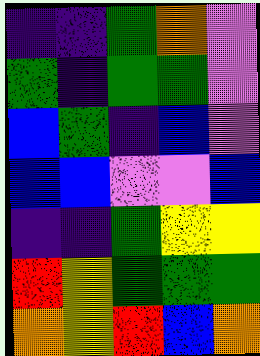[["indigo", "indigo", "green", "orange", "violet"], ["green", "indigo", "green", "green", "violet"], ["blue", "green", "indigo", "blue", "violet"], ["blue", "blue", "violet", "violet", "blue"], ["indigo", "indigo", "green", "yellow", "yellow"], ["red", "yellow", "green", "green", "green"], ["orange", "yellow", "red", "blue", "orange"]]